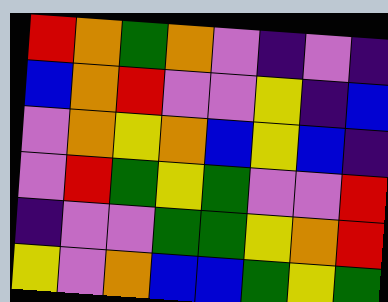[["red", "orange", "green", "orange", "violet", "indigo", "violet", "indigo"], ["blue", "orange", "red", "violet", "violet", "yellow", "indigo", "blue"], ["violet", "orange", "yellow", "orange", "blue", "yellow", "blue", "indigo"], ["violet", "red", "green", "yellow", "green", "violet", "violet", "red"], ["indigo", "violet", "violet", "green", "green", "yellow", "orange", "red"], ["yellow", "violet", "orange", "blue", "blue", "green", "yellow", "green"]]